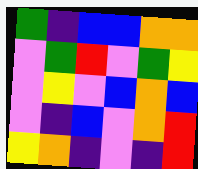[["green", "indigo", "blue", "blue", "orange", "orange"], ["violet", "green", "red", "violet", "green", "yellow"], ["violet", "yellow", "violet", "blue", "orange", "blue"], ["violet", "indigo", "blue", "violet", "orange", "red"], ["yellow", "orange", "indigo", "violet", "indigo", "red"]]